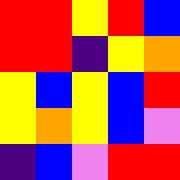[["red", "red", "yellow", "red", "blue"], ["red", "red", "indigo", "yellow", "orange"], ["yellow", "blue", "yellow", "blue", "red"], ["yellow", "orange", "yellow", "blue", "violet"], ["indigo", "blue", "violet", "red", "red"]]